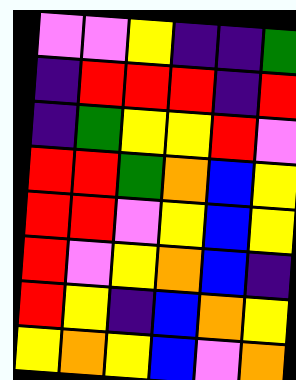[["violet", "violet", "yellow", "indigo", "indigo", "green"], ["indigo", "red", "red", "red", "indigo", "red"], ["indigo", "green", "yellow", "yellow", "red", "violet"], ["red", "red", "green", "orange", "blue", "yellow"], ["red", "red", "violet", "yellow", "blue", "yellow"], ["red", "violet", "yellow", "orange", "blue", "indigo"], ["red", "yellow", "indigo", "blue", "orange", "yellow"], ["yellow", "orange", "yellow", "blue", "violet", "orange"]]